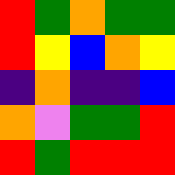[["red", "green", "orange", "green", "green"], ["red", "yellow", "blue", "orange", "yellow"], ["indigo", "orange", "indigo", "indigo", "blue"], ["orange", "violet", "green", "green", "red"], ["red", "green", "red", "red", "red"]]